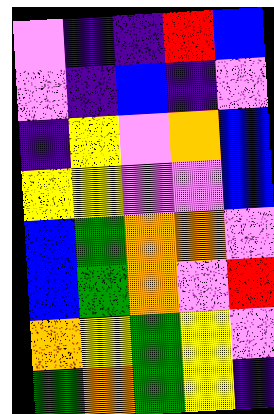[["violet", "indigo", "indigo", "red", "blue"], ["violet", "indigo", "blue", "indigo", "violet"], ["indigo", "yellow", "violet", "orange", "blue"], ["yellow", "yellow", "violet", "violet", "blue"], ["blue", "green", "orange", "orange", "violet"], ["blue", "green", "orange", "violet", "red"], ["orange", "yellow", "green", "yellow", "violet"], ["green", "orange", "green", "yellow", "indigo"]]